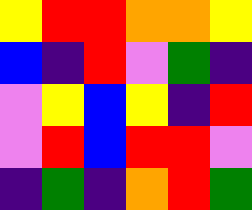[["yellow", "red", "red", "orange", "orange", "yellow"], ["blue", "indigo", "red", "violet", "green", "indigo"], ["violet", "yellow", "blue", "yellow", "indigo", "red"], ["violet", "red", "blue", "red", "red", "violet"], ["indigo", "green", "indigo", "orange", "red", "green"]]